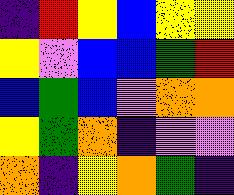[["indigo", "red", "yellow", "blue", "yellow", "yellow"], ["yellow", "violet", "blue", "blue", "green", "red"], ["blue", "green", "blue", "violet", "orange", "orange"], ["yellow", "green", "orange", "indigo", "violet", "violet"], ["orange", "indigo", "yellow", "orange", "green", "indigo"]]